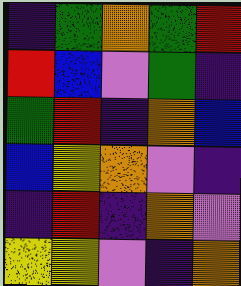[["indigo", "green", "orange", "green", "red"], ["red", "blue", "violet", "green", "indigo"], ["green", "red", "indigo", "orange", "blue"], ["blue", "yellow", "orange", "violet", "indigo"], ["indigo", "red", "indigo", "orange", "violet"], ["yellow", "yellow", "violet", "indigo", "orange"]]